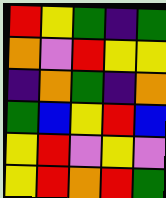[["red", "yellow", "green", "indigo", "green"], ["orange", "violet", "red", "yellow", "yellow"], ["indigo", "orange", "green", "indigo", "orange"], ["green", "blue", "yellow", "red", "blue"], ["yellow", "red", "violet", "yellow", "violet"], ["yellow", "red", "orange", "red", "green"]]